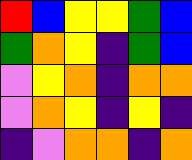[["red", "blue", "yellow", "yellow", "green", "blue"], ["green", "orange", "yellow", "indigo", "green", "blue"], ["violet", "yellow", "orange", "indigo", "orange", "orange"], ["violet", "orange", "yellow", "indigo", "yellow", "indigo"], ["indigo", "violet", "orange", "orange", "indigo", "orange"]]